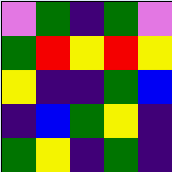[["violet", "green", "indigo", "green", "violet"], ["green", "red", "yellow", "red", "yellow"], ["yellow", "indigo", "indigo", "green", "blue"], ["indigo", "blue", "green", "yellow", "indigo"], ["green", "yellow", "indigo", "green", "indigo"]]